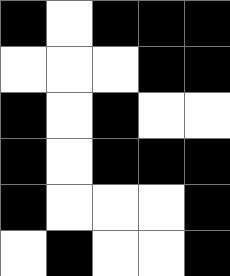[["black", "white", "black", "black", "black"], ["white", "white", "white", "black", "black"], ["black", "white", "black", "white", "white"], ["black", "white", "black", "black", "black"], ["black", "white", "white", "white", "black"], ["white", "black", "white", "white", "black"]]